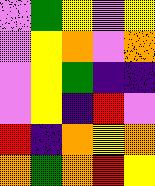[["violet", "green", "yellow", "violet", "yellow"], ["violet", "yellow", "orange", "violet", "orange"], ["violet", "yellow", "green", "indigo", "indigo"], ["violet", "yellow", "indigo", "red", "violet"], ["red", "indigo", "orange", "yellow", "orange"], ["orange", "green", "orange", "red", "yellow"]]